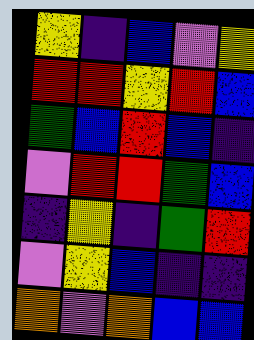[["yellow", "indigo", "blue", "violet", "yellow"], ["red", "red", "yellow", "red", "blue"], ["green", "blue", "red", "blue", "indigo"], ["violet", "red", "red", "green", "blue"], ["indigo", "yellow", "indigo", "green", "red"], ["violet", "yellow", "blue", "indigo", "indigo"], ["orange", "violet", "orange", "blue", "blue"]]